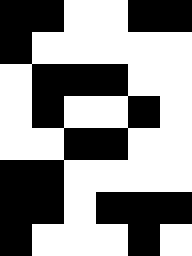[["black", "black", "white", "white", "black", "black"], ["black", "white", "white", "white", "white", "white"], ["white", "black", "black", "black", "white", "white"], ["white", "black", "white", "white", "black", "white"], ["white", "white", "black", "black", "white", "white"], ["black", "black", "white", "white", "white", "white"], ["black", "black", "white", "black", "black", "black"], ["black", "white", "white", "white", "black", "white"]]